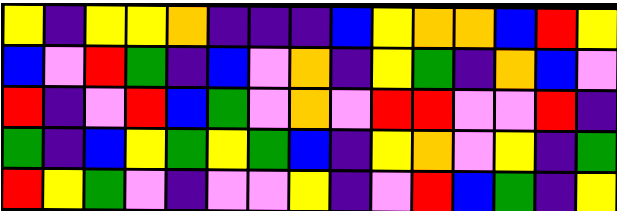[["yellow", "indigo", "yellow", "yellow", "orange", "indigo", "indigo", "indigo", "blue", "yellow", "orange", "orange", "blue", "red", "yellow"], ["blue", "violet", "red", "green", "indigo", "blue", "violet", "orange", "indigo", "yellow", "green", "indigo", "orange", "blue", "violet"], ["red", "indigo", "violet", "red", "blue", "green", "violet", "orange", "violet", "red", "red", "violet", "violet", "red", "indigo"], ["green", "indigo", "blue", "yellow", "green", "yellow", "green", "blue", "indigo", "yellow", "orange", "violet", "yellow", "indigo", "green"], ["red", "yellow", "green", "violet", "indigo", "violet", "violet", "yellow", "indigo", "violet", "red", "blue", "green", "indigo", "yellow"]]